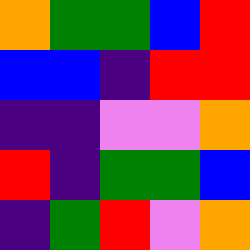[["orange", "green", "green", "blue", "red"], ["blue", "blue", "indigo", "red", "red"], ["indigo", "indigo", "violet", "violet", "orange"], ["red", "indigo", "green", "green", "blue"], ["indigo", "green", "red", "violet", "orange"]]